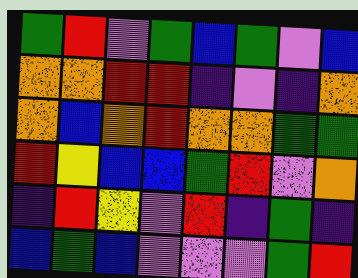[["green", "red", "violet", "green", "blue", "green", "violet", "blue"], ["orange", "orange", "red", "red", "indigo", "violet", "indigo", "orange"], ["orange", "blue", "orange", "red", "orange", "orange", "green", "green"], ["red", "yellow", "blue", "blue", "green", "red", "violet", "orange"], ["indigo", "red", "yellow", "violet", "red", "indigo", "green", "indigo"], ["blue", "green", "blue", "violet", "violet", "violet", "green", "red"]]